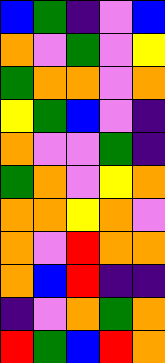[["blue", "green", "indigo", "violet", "blue"], ["orange", "violet", "green", "violet", "yellow"], ["green", "orange", "orange", "violet", "orange"], ["yellow", "green", "blue", "violet", "indigo"], ["orange", "violet", "violet", "green", "indigo"], ["green", "orange", "violet", "yellow", "orange"], ["orange", "orange", "yellow", "orange", "violet"], ["orange", "violet", "red", "orange", "orange"], ["orange", "blue", "red", "indigo", "indigo"], ["indigo", "violet", "orange", "green", "orange"], ["red", "green", "blue", "red", "orange"]]